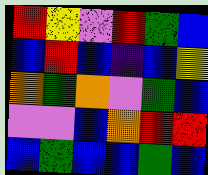[["red", "yellow", "violet", "red", "green", "blue"], ["blue", "red", "blue", "indigo", "blue", "yellow"], ["orange", "green", "orange", "violet", "green", "blue"], ["violet", "violet", "blue", "orange", "red", "red"], ["blue", "green", "blue", "blue", "green", "blue"]]